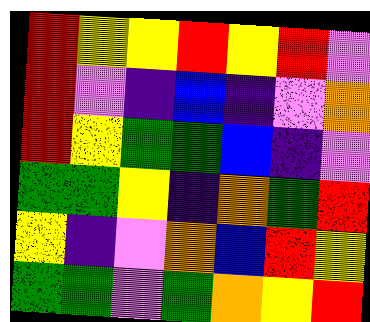[["red", "yellow", "yellow", "red", "yellow", "red", "violet"], ["red", "violet", "indigo", "blue", "indigo", "violet", "orange"], ["red", "yellow", "green", "green", "blue", "indigo", "violet"], ["green", "green", "yellow", "indigo", "orange", "green", "red"], ["yellow", "indigo", "violet", "orange", "blue", "red", "yellow"], ["green", "green", "violet", "green", "orange", "yellow", "red"]]